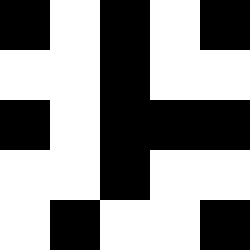[["black", "white", "black", "white", "black"], ["white", "white", "black", "white", "white"], ["black", "white", "black", "black", "black"], ["white", "white", "black", "white", "white"], ["white", "black", "white", "white", "black"]]